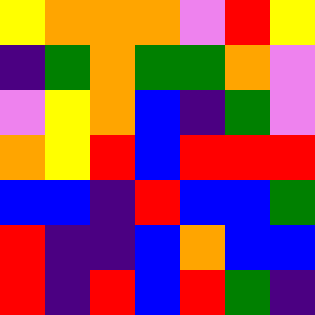[["yellow", "orange", "orange", "orange", "violet", "red", "yellow"], ["indigo", "green", "orange", "green", "green", "orange", "violet"], ["violet", "yellow", "orange", "blue", "indigo", "green", "violet"], ["orange", "yellow", "red", "blue", "red", "red", "red"], ["blue", "blue", "indigo", "red", "blue", "blue", "green"], ["red", "indigo", "indigo", "blue", "orange", "blue", "blue"], ["red", "indigo", "red", "blue", "red", "green", "indigo"]]